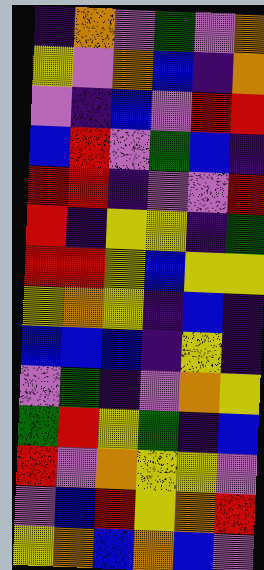[["indigo", "orange", "violet", "green", "violet", "orange"], ["yellow", "violet", "orange", "blue", "indigo", "orange"], ["violet", "indigo", "blue", "violet", "red", "red"], ["blue", "red", "violet", "green", "blue", "indigo"], ["red", "red", "indigo", "violet", "violet", "red"], ["red", "indigo", "yellow", "yellow", "indigo", "green"], ["red", "red", "yellow", "blue", "yellow", "yellow"], ["yellow", "orange", "yellow", "indigo", "blue", "indigo"], ["blue", "blue", "blue", "indigo", "yellow", "indigo"], ["violet", "green", "indigo", "violet", "orange", "yellow"], ["green", "red", "yellow", "green", "indigo", "blue"], ["red", "violet", "orange", "yellow", "yellow", "violet"], ["violet", "blue", "red", "yellow", "orange", "red"], ["yellow", "orange", "blue", "orange", "blue", "violet"]]